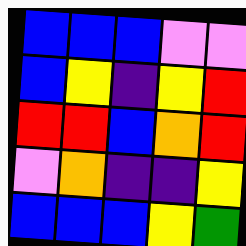[["blue", "blue", "blue", "violet", "violet"], ["blue", "yellow", "indigo", "yellow", "red"], ["red", "red", "blue", "orange", "red"], ["violet", "orange", "indigo", "indigo", "yellow"], ["blue", "blue", "blue", "yellow", "green"]]